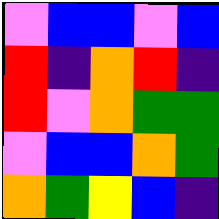[["violet", "blue", "blue", "violet", "blue"], ["red", "indigo", "orange", "red", "indigo"], ["red", "violet", "orange", "green", "green"], ["violet", "blue", "blue", "orange", "green"], ["orange", "green", "yellow", "blue", "indigo"]]